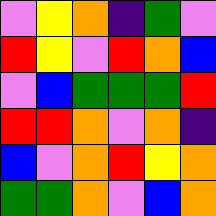[["violet", "yellow", "orange", "indigo", "green", "violet"], ["red", "yellow", "violet", "red", "orange", "blue"], ["violet", "blue", "green", "green", "green", "red"], ["red", "red", "orange", "violet", "orange", "indigo"], ["blue", "violet", "orange", "red", "yellow", "orange"], ["green", "green", "orange", "violet", "blue", "orange"]]